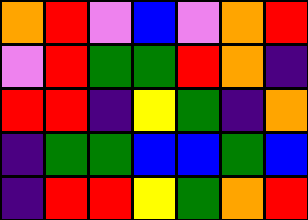[["orange", "red", "violet", "blue", "violet", "orange", "red"], ["violet", "red", "green", "green", "red", "orange", "indigo"], ["red", "red", "indigo", "yellow", "green", "indigo", "orange"], ["indigo", "green", "green", "blue", "blue", "green", "blue"], ["indigo", "red", "red", "yellow", "green", "orange", "red"]]